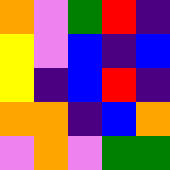[["orange", "violet", "green", "red", "indigo"], ["yellow", "violet", "blue", "indigo", "blue"], ["yellow", "indigo", "blue", "red", "indigo"], ["orange", "orange", "indigo", "blue", "orange"], ["violet", "orange", "violet", "green", "green"]]